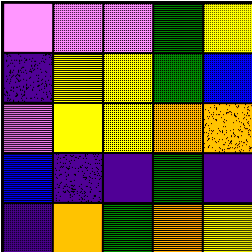[["violet", "violet", "violet", "green", "yellow"], ["indigo", "yellow", "yellow", "green", "blue"], ["violet", "yellow", "yellow", "orange", "orange"], ["blue", "indigo", "indigo", "green", "indigo"], ["indigo", "orange", "green", "orange", "yellow"]]